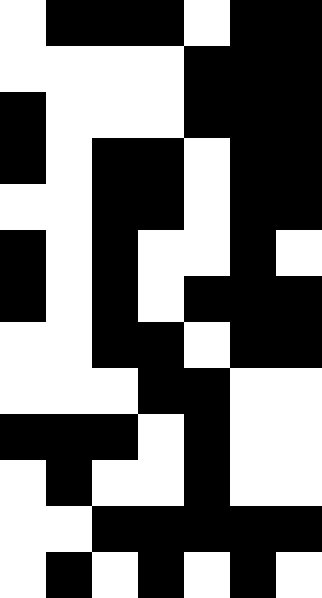[["white", "black", "black", "black", "white", "black", "black"], ["white", "white", "white", "white", "black", "black", "black"], ["black", "white", "white", "white", "black", "black", "black"], ["black", "white", "black", "black", "white", "black", "black"], ["white", "white", "black", "black", "white", "black", "black"], ["black", "white", "black", "white", "white", "black", "white"], ["black", "white", "black", "white", "black", "black", "black"], ["white", "white", "black", "black", "white", "black", "black"], ["white", "white", "white", "black", "black", "white", "white"], ["black", "black", "black", "white", "black", "white", "white"], ["white", "black", "white", "white", "black", "white", "white"], ["white", "white", "black", "black", "black", "black", "black"], ["white", "black", "white", "black", "white", "black", "white"]]